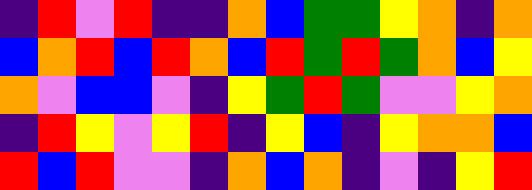[["indigo", "red", "violet", "red", "indigo", "indigo", "orange", "blue", "green", "green", "yellow", "orange", "indigo", "orange"], ["blue", "orange", "red", "blue", "red", "orange", "blue", "red", "green", "red", "green", "orange", "blue", "yellow"], ["orange", "violet", "blue", "blue", "violet", "indigo", "yellow", "green", "red", "green", "violet", "violet", "yellow", "orange"], ["indigo", "red", "yellow", "violet", "yellow", "red", "indigo", "yellow", "blue", "indigo", "yellow", "orange", "orange", "blue"], ["red", "blue", "red", "violet", "violet", "indigo", "orange", "blue", "orange", "indigo", "violet", "indigo", "yellow", "red"]]